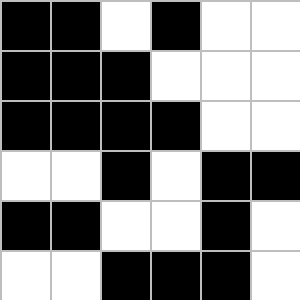[["black", "black", "white", "black", "white", "white"], ["black", "black", "black", "white", "white", "white"], ["black", "black", "black", "black", "white", "white"], ["white", "white", "black", "white", "black", "black"], ["black", "black", "white", "white", "black", "white"], ["white", "white", "black", "black", "black", "white"]]